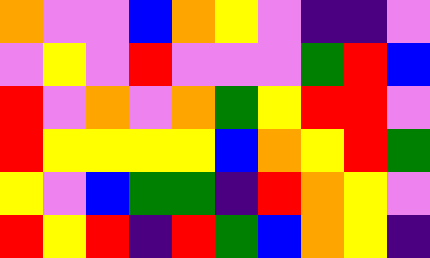[["orange", "violet", "violet", "blue", "orange", "yellow", "violet", "indigo", "indigo", "violet"], ["violet", "yellow", "violet", "red", "violet", "violet", "violet", "green", "red", "blue"], ["red", "violet", "orange", "violet", "orange", "green", "yellow", "red", "red", "violet"], ["red", "yellow", "yellow", "yellow", "yellow", "blue", "orange", "yellow", "red", "green"], ["yellow", "violet", "blue", "green", "green", "indigo", "red", "orange", "yellow", "violet"], ["red", "yellow", "red", "indigo", "red", "green", "blue", "orange", "yellow", "indigo"]]